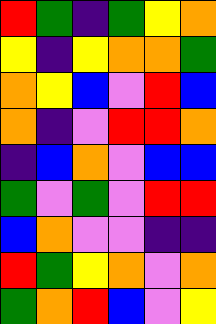[["red", "green", "indigo", "green", "yellow", "orange"], ["yellow", "indigo", "yellow", "orange", "orange", "green"], ["orange", "yellow", "blue", "violet", "red", "blue"], ["orange", "indigo", "violet", "red", "red", "orange"], ["indigo", "blue", "orange", "violet", "blue", "blue"], ["green", "violet", "green", "violet", "red", "red"], ["blue", "orange", "violet", "violet", "indigo", "indigo"], ["red", "green", "yellow", "orange", "violet", "orange"], ["green", "orange", "red", "blue", "violet", "yellow"]]